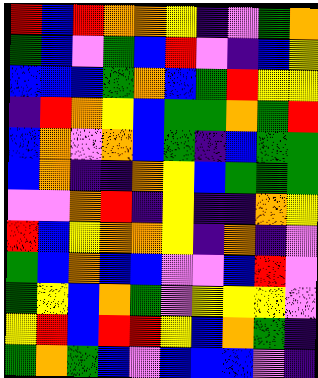[["red", "blue", "red", "orange", "orange", "yellow", "indigo", "violet", "green", "orange"], ["green", "blue", "violet", "green", "blue", "red", "violet", "indigo", "blue", "yellow"], ["blue", "blue", "blue", "green", "orange", "blue", "green", "red", "yellow", "yellow"], ["indigo", "red", "orange", "yellow", "blue", "green", "green", "orange", "green", "red"], ["blue", "orange", "violet", "orange", "blue", "green", "indigo", "blue", "green", "green"], ["blue", "orange", "indigo", "indigo", "orange", "yellow", "blue", "green", "green", "green"], ["violet", "violet", "orange", "red", "indigo", "yellow", "indigo", "indigo", "orange", "yellow"], ["red", "blue", "yellow", "orange", "orange", "yellow", "indigo", "orange", "indigo", "violet"], ["green", "blue", "orange", "blue", "blue", "violet", "violet", "blue", "red", "violet"], ["green", "yellow", "blue", "orange", "green", "violet", "yellow", "yellow", "yellow", "violet"], ["yellow", "red", "blue", "red", "red", "yellow", "blue", "orange", "green", "indigo"], ["green", "orange", "green", "blue", "violet", "blue", "blue", "blue", "violet", "indigo"]]